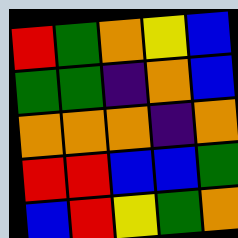[["red", "green", "orange", "yellow", "blue"], ["green", "green", "indigo", "orange", "blue"], ["orange", "orange", "orange", "indigo", "orange"], ["red", "red", "blue", "blue", "green"], ["blue", "red", "yellow", "green", "orange"]]